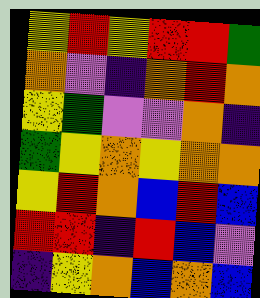[["yellow", "red", "yellow", "red", "red", "green"], ["orange", "violet", "indigo", "orange", "red", "orange"], ["yellow", "green", "violet", "violet", "orange", "indigo"], ["green", "yellow", "orange", "yellow", "orange", "orange"], ["yellow", "red", "orange", "blue", "red", "blue"], ["red", "red", "indigo", "red", "blue", "violet"], ["indigo", "yellow", "orange", "blue", "orange", "blue"]]